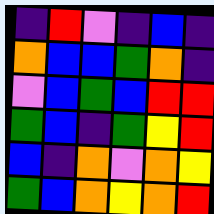[["indigo", "red", "violet", "indigo", "blue", "indigo"], ["orange", "blue", "blue", "green", "orange", "indigo"], ["violet", "blue", "green", "blue", "red", "red"], ["green", "blue", "indigo", "green", "yellow", "red"], ["blue", "indigo", "orange", "violet", "orange", "yellow"], ["green", "blue", "orange", "yellow", "orange", "red"]]